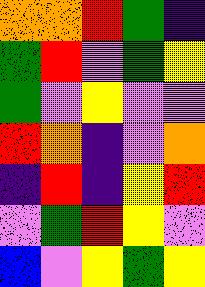[["orange", "orange", "red", "green", "indigo"], ["green", "red", "violet", "green", "yellow"], ["green", "violet", "yellow", "violet", "violet"], ["red", "orange", "indigo", "violet", "orange"], ["indigo", "red", "indigo", "yellow", "red"], ["violet", "green", "red", "yellow", "violet"], ["blue", "violet", "yellow", "green", "yellow"]]